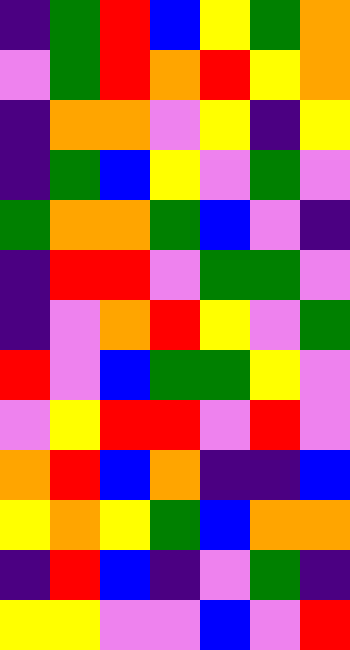[["indigo", "green", "red", "blue", "yellow", "green", "orange"], ["violet", "green", "red", "orange", "red", "yellow", "orange"], ["indigo", "orange", "orange", "violet", "yellow", "indigo", "yellow"], ["indigo", "green", "blue", "yellow", "violet", "green", "violet"], ["green", "orange", "orange", "green", "blue", "violet", "indigo"], ["indigo", "red", "red", "violet", "green", "green", "violet"], ["indigo", "violet", "orange", "red", "yellow", "violet", "green"], ["red", "violet", "blue", "green", "green", "yellow", "violet"], ["violet", "yellow", "red", "red", "violet", "red", "violet"], ["orange", "red", "blue", "orange", "indigo", "indigo", "blue"], ["yellow", "orange", "yellow", "green", "blue", "orange", "orange"], ["indigo", "red", "blue", "indigo", "violet", "green", "indigo"], ["yellow", "yellow", "violet", "violet", "blue", "violet", "red"]]